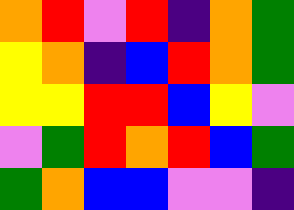[["orange", "red", "violet", "red", "indigo", "orange", "green"], ["yellow", "orange", "indigo", "blue", "red", "orange", "green"], ["yellow", "yellow", "red", "red", "blue", "yellow", "violet"], ["violet", "green", "red", "orange", "red", "blue", "green"], ["green", "orange", "blue", "blue", "violet", "violet", "indigo"]]